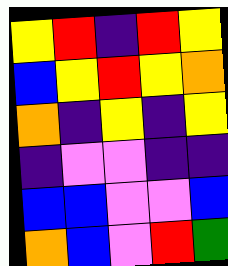[["yellow", "red", "indigo", "red", "yellow"], ["blue", "yellow", "red", "yellow", "orange"], ["orange", "indigo", "yellow", "indigo", "yellow"], ["indigo", "violet", "violet", "indigo", "indigo"], ["blue", "blue", "violet", "violet", "blue"], ["orange", "blue", "violet", "red", "green"]]